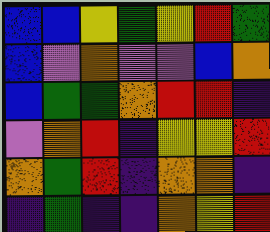[["blue", "blue", "yellow", "green", "yellow", "red", "green"], ["blue", "violet", "orange", "violet", "violet", "blue", "orange"], ["blue", "green", "green", "orange", "red", "red", "indigo"], ["violet", "orange", "red", "indigo", "yellow", "yellow", "red"], ["orange", "green", "red", "indigo", "orange", "orange", "indigo"], ["indigo", "green", "indigo", "indigo", "orange", "yellow", "red"]]